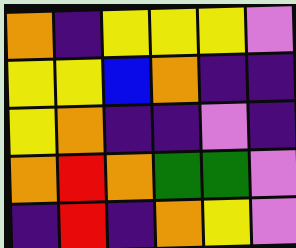[["orange", "indigo", "yellow", "yellow", "yellow", "violet"], ["yellow", "yellow", "blue", "orange", "indigo", "indigo"], ["yellow", "orange", "indigo", "indigo", "violet", "indigo"], ["orange", "red", "orange", "green", "green", "violet"], ["indigo", "red", "indigo", "orange", "yellow", "violet"]]